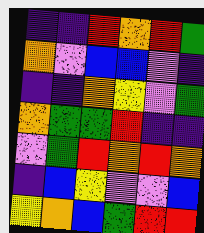[["indigo", "indigo", "red", "orange", "red", "green"], ["orange", "violet", "blue", "blue", "violet", "indigo"], ["indigo", "indigo", "orange", "yellow", "violet", "green"], ["orange", "green", "green", "red", "indigo", "indigo"], ["violet", "green", "red", "orange", "red", "orange"], ["indigo", "blue", "yellow", "violet", "violet", "blue"], ["yellow", "orange", "blue", "green", "red", "red"]]